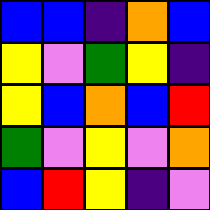[["blue", "blue", "indigo", "orange", "blue"], ["yellow", "violet", "green", "yellow", "indigo"], ["yellow", "blue", "orange", "blue", "red"], ["green", "violet", "yellow", "violet", "orange"], ["blue", "red", "yellow", "indigo", "violet"]]